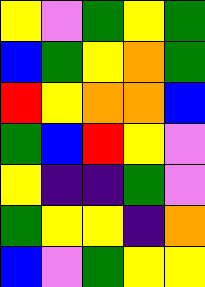[["yellow", "violet", "green", "yellow", "green"], ["blue", "green", "yellow", "orange", "green"], ["red", "yellow", "orange", "orange", "blue"], ["green", "blue", "red", "yellow", "violet"], ["yellow", "indigo", "indigo", "green", "violet"], ["green", "yellow", "yellow", "indigo", "orange"], ["blue", "violet", "green", "yellow", "yellow"]]